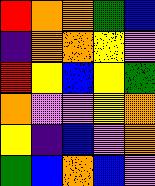[["red", "orange", "orange", "green", "blue"], ["indigo", "orange", "orange", "yellow", "violet"], ["red", "yellow", "blue", "yellow", "green"], ["orange", "violet", "violet", "yellow", "orange"], ["yellow", "indigo", "blue", "violet", "orange"], ["green", "blue", "orange", "blue", "violet"]]